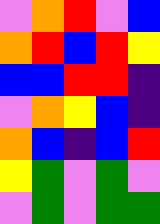[["violet", "orange", "red", "violet", "blue"], ["orange", "red", "blue", "red", "yellow"], ["blue", "blue", "red", "red", "indigo"], ["violet", "orange", "yellow", "blue", "indigo"], ["orange", "blue", "indigo", "blue", "red"], ["yellow", "green", "violet", "green", "violet"], ["violet", "green", "violet", "green", "green"]]